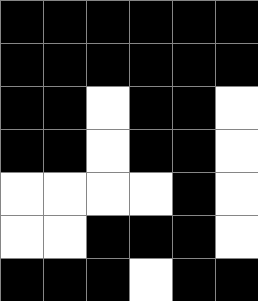[["black", "black", "black", "black", "black", "black"], ["black", "black", "black", "black", "black", "black"], ["black", "black", "white", "black", "black", "white"], ["black", "black", "white", "black", "black", "white"], ["white", "white", "white", "white", "black", "white"], ["white", "white", "black", "black", "black", "white"], ["black", "black", "black", "white", "black", "black"]]